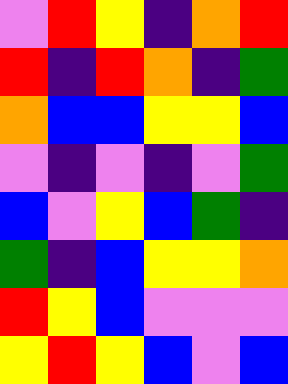[["violet", "red", "yellow", "indigo", "orange", "red"], ["red", "indigo", "red", "orange", "indigo", "green"], ["orange", "blue", "blue", "yellow", "yellow", "blue"], ["violet", "indigo", "violet", "indigo", "violet", "green"], ["blue", "violet", "yellow", "blue", "green", "indigo"], ["green", "indigo", "blue", "yellow", "yellow", "orange"], ["red", "yellow", "blue", "violet", "violet", "violet"], ["yellow", "red", "yellow", "blue", "violet", "blue"]]